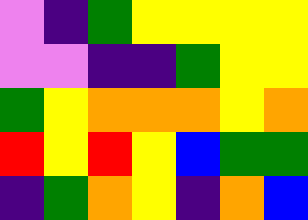[["violet", "indigo", "green", "yellow", "yellow", "yellow", "yellow"], ["violet", "violet", "indigo", "indigo", "green", "yellow", "yellow"], ["green", "yellow", "orange", "orange", "orange", "yellow", "orange"], ["red", "yellow", "red", "yellow", "blue", "green", "green"], ["indigo", "green", "orange", "yellow", "indigo", "orange", "blue"]]